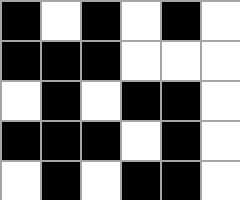[["black", "white", "black", "white", "black", "white"], ["black", "black", "black", "white", "white", "white"], ["white", "black", "white", "black", "black", "white"], ["black", "black", "black", "white", "black", "white"], ["white", "black", "white", "black", "black", "white"]]